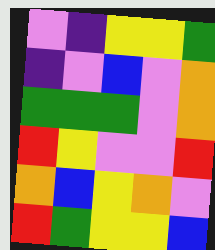[["violet", "indigo", "yellow", "yellow", "green"], ["indigo", "violet", "blue", "violet", "orange"], ["green", "green", "green", "violet", "orange"], ["red", "yellow", "violet", "violet", "red"], ["orange", "blue", "yellow", "orange", "violet"], ["red", "green", "yellow", "yellow", "blue"]]